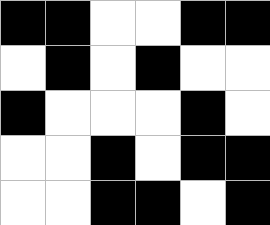[["black", "black", "white", "white", "black", "black"], ["white", "black", "white", "black", "white", "white"], ["black", "white", "white", "white", "black", "white"], ["white", "white", "black", "white", "black", "black"], ["white", "white", "black", "black", "white", "black"]]